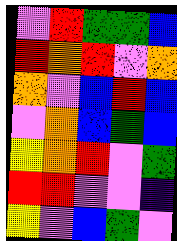[["violet", "red", "green", "green", "blue"], ["red", "orange", "red", "violet", "orange"], ["orange", "violet", "blue", "red", "blue"], ["violet", "orange", "blue", "green", "blue"], ["yellow", "orange", "red", "violet", "green"], ["red", "red", "violet", "violet", "indigo"], ["yellow", "violet", "blue", "green", "violet"]]